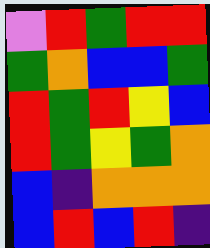[["violet", "red", "green", "red", "red"], ["green", "orange", "blue", "blue", "green"], ["red", "green", "red", "yellow", "blue"], ["red", "green", "yellow", "green", "orange"], ["blue", "indigo", "orange", "orange", "orange"], ["blue", "red", "blue", "red", "indigo"]]